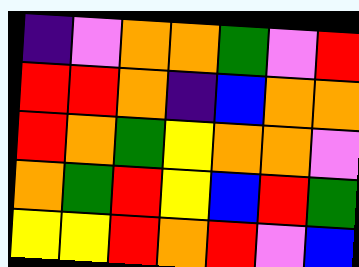[["indigo", "violet", "orange", "orange", "green", "violet", "red"], ["red", "red", "orange", "indigo", "blue", "orange", "orange"], ["red", "orange", "green", "yellow", "orange", "orange", "violet"], ["orange", "green", "red", "yellow", "blue", "red", "green"], ["yellow", "yellow", "red", "orange", "red", "violet", "blue"]]